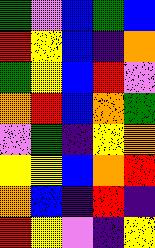[["green", "violet", "blue", "green", "blue"], ["red", "yellow", "blue", "indigo", "orange"], ["green", "yellow", "blue", "red", "violet"], ["orange", "red", "blue", "orange", "green"], ["violet", "green", "indigo", "yellow", "orange"], ["yellow", "yellow", "blue", "orange", "red"], ["orange", "blue", "indigo", "red", "indigo"], ["red", "yellow", "violet", "indigo", "yellow"]]